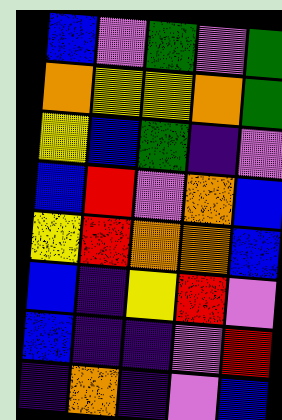[["blue", "violet", "green", "violet", "green"], ["orange", "yellow", "yellow", "orange", "green"], ["yellow", "blue", "green", "indigo", "violet"], ["blue", "red", "violet", "orange", "blue"], ["yellow", "red", "orange", "orange", "blue"], ["blue", "indigo", "yellow", "red", "violet"], ["blue", "indigo", "indigo", "violet", "red"], ["indigo", "orange", "indigo", "violet", "blue"]]